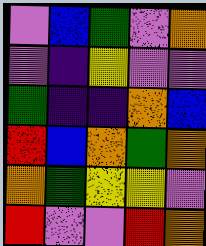[["violet", "blue", "green", "violet", "orange"], ["violet", "indigo", "yellow", "violet", "violet"], ["green", "indigo", "indigo", "orange", "blue"], ["red", "blue", "orange", "green", "orange"], ["orange", "green", "yellow", "yellow", "violet"], ["red", "violet", "violet", "red", "orange"]]